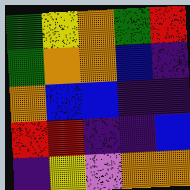[["green", "yellow", "orange", "green", "red"], ["green", "orange", "orange", "blue", "indigo"], ["orange", "blue", "blue", "indigo", "indigo"], ["red", "red", "indigo", "indigo", "blue"], ["indigo", "yellow", "violet", "orange", "orange"]]